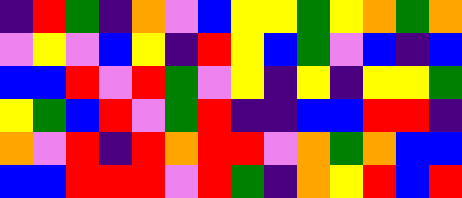[["indigo", "red", "green", "indigo", "orange", "violet", "blue", "yellow", "yellow", "green", "yellow", "orange", "green", "orange"], ["violet", "yellow", "violet", "blue", "yellow", "indigo", "red", "yellow", "blue", "green", "violet", "blue", "indigo", "blue"], ["blue", "blue", "red", "violet", "red", "green", "violet", "yellow", "indigo", "yellow", "indigo", "yellow", "yellow", "green"], ["yellow", "green", "blue", "red", "violet", "green", "red", "indigo", "indigo", "blue", "blue", "red", "red", "indigo"], ["orange", "violet", "red", "indigo", "red", "orange", "red", "red", "violet", "orange", "green", "orange", "blue", "blue"], ["blue", "blue", "red", "red", "red", "violet", "red", "green", "indigo", "orange", "yellow", "red", "blue", "red"]]